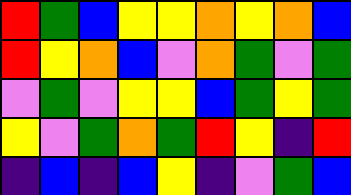[["red", "green", "blue", "yellow", "yellow", "orange", "yellow", "orange", "blue"], ["red", "yellow", "orange", "blue", "violet", "orange", "green", "violet", "green"], ["violet", "green", "violet", "yellow", "yellow", "blue", "green", "yellow", "green"], ["yellow", "violet", "green", "orange", "green", "red", "yellow", "indigo", "red"], ["indigo", "blue", "indigo", "blue", "yellow", "indigo", "violet", "green", "blue"]]